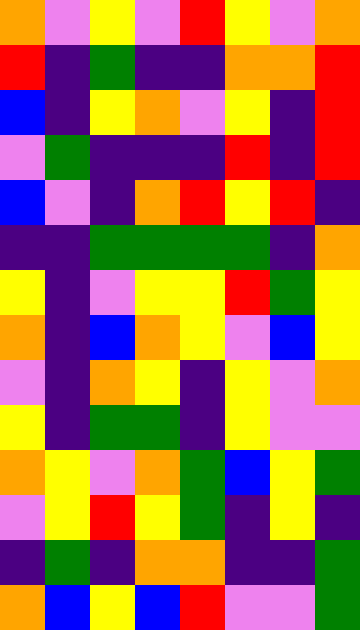[["orange", "violet", "yellow", "violet", "red", "yellow", "violet", "orange"], ["red", "indigo", "green", "indigo", "indigo", "orange", "orange", "red"], ["blue", "indigo", "yellow", "orange", "violet", "yellow", "indigo", "red"], ["violet", "green", "indigo", "indigo", "indigo", "red", "indigo", "red"], ["blue", "violet", "indigo", "orange", "red", "yellow", "red", "indigo"], ["indigo", "indigo", "green", "green", "green", "green", "indigo", "orange"], ["yellow", "indigo", "violet", "yellow", "yellow", "red", "green", "yellow"], ["orange", "indigo", "blue", "orange", "yellow", "violet", "blue", "yellow"], ["violet", "indigo", "orange", "yellow", "indigo", "yellow", "violet", "orange"], ["yellow", "indigo", "green", "green", "indigo", "yellow", "violet", "violet"], ["orange", "yellow", "violet", "orange", "green", "blue", "yellow", "green"], ["violet", "yellow", "red", "yellow", "green", "indigo", "yellow", "indigo"], ["indigo", "green", "indigo", "orange", "orange", "indigo", "indigo", "green"], ["orange", "blue", "yellow", "blue", "red", "violet", "violet", "green"]]